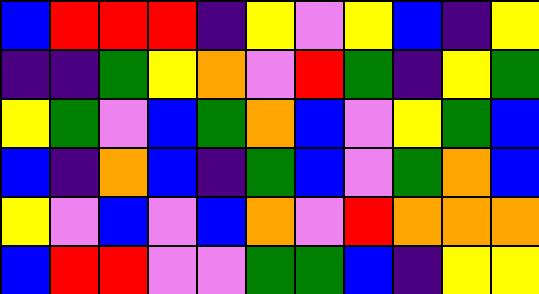[["blue", "red", "red", "red", "indigo", "yellow", "violet", "yellow", "blue", "indigo", "yellow"], ["indigo", "indigo", "green", "yellow", "orange", "violet", "red", "green", "indigo", "yellow", "green"], ["yellow", "green", "violet", "blue", "green", "orange", "blue", "violet", "yellow", "green", "blue"], ["blue", "indigo", "orange", "blue", "indigo", "green", "blue", "violet", "green", "orange", "blue"], ["yellow", "violet", "blue", "violet", "blue", "orange", "violet", "red", "orange", "orange", "orange"], ["blue", "red", "red", "violet", "violet", "green", "green", "blue", "indigo", "yellow", "yellow"]]